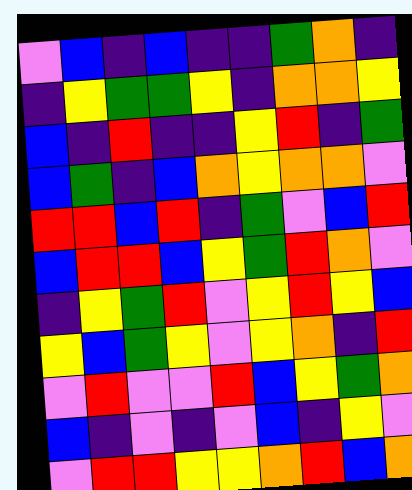[["violet", "blue", "indigo", "blue", "indigo", "indigo", "green", "orange", "indigo"], ["indigo", "yellow", "green", "green", "yellow", "indigo", "orange", "orange", "yellow"], ["blue", "indigo", "red", "indigo", "indigo", "yellow", "red", "indigo", "green"], ["blue", "green", "indigo", "blue", "orange", "yellow", "orange", "orange", "violet"], ["red", "red", "blue", "red", "indigo", "green", "violet", "blue", "red"], ["blue", "red", "red", "blue", "yellow", "green", "red", "orange", "violet"], ["indigo", "yellow", "green", "red", "violet", "yellow", "red", "yellow", "blue"], ["yellow", "blue", "green", "yellow", "violet", "yellow", "orange", "indigo", "red"], ["violet", "red", "violet", "violet", "red", "blue", "yellow", "green", "orange"], ["blue", "indigo", "violet", "indigo", "violet", "blue", "indigo", "yellow", "violet"], ["violet", "red", "red", "yellow", "yellow", "orange", "red", "blue", "orange"]]